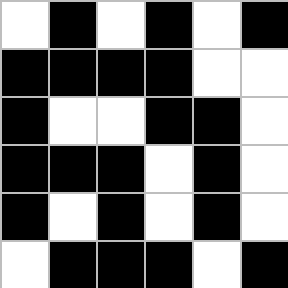[["white", "black", "white", "black", "white", "black"], ["black", "black", "black", "black", "white", "white"], ["black", "white", "white", "black", "black", "white"], ["black", "black", "black", "white", "black", "white"], ["black", "white", "black", "white", "black", "white"], ["white", "black", "black", "black", "white", "black"]]